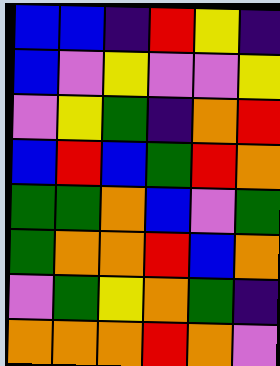[["blue", "blue", "indigo", "red", "yellow", "indigo"], ["blue", "violet", "yellow", "violet", "violet", "yellow"], ["violet", "yellow", "green", "indigo", "orange", "red"], ["blue", "red", "blue", "green", "red", "orange"], ["green", "green", "orange", "blue", "violet", "green"], ["green", "orange", "orange", "red", "blue", "orange"], ["violet", "green", "yellow", "orange", "green", "indigo"], ["orange", "orange", "orange", "red", "orange", "violet"]]